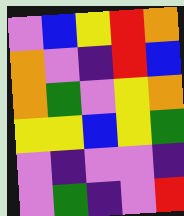[["violet", "blue", "yellow", "red", "orange"], ["orange", "violet", "indigo", "red", "blue"], ["orange", "green", "violet", "yellow", "orange"], ["yellow", "yellow", "blue", "yellow", "green"], ["violet", "indigo", "violet", "violet", "indigo"], ["violet", "green", "indigo", "violet", "red"]]